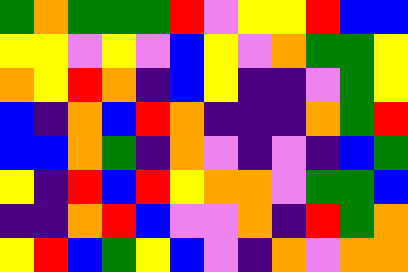[["green", "orange", "green", "green", "green", "red", "violet", "yellow", "yellow", "red", "blue", "blue"], ["yellow", "yellow", "violet", "yellow", "violet", "blue", "yellow", "violet", "orange", "green", "green", "yellow"], ["orange", "yellow", "red", "orange", "indigo", "blue", "yellow", "indigo", "indigo", "violet", "green", "yellow"], ["blue", "indigo", "orange", "blue", "red", "orange", "indigo", "indigo", "indigo", "orange", "green", "red"], ["blue", "blue", "orange", "green", "indigo", "orange", "violet", "indigo", "violet", "indigo", "blue", "green"], ["yellow", "indigo", "red", "blue", "red", "yellow", "orange", "orange", "violet", "green", "green", "blue"], ["indigo", "indigo", "orange", "red", "blue", "violet", "violet", "orange", "indigo", "red", "green", "orange"], ["yellow", "red", "blue", "green", "yellow", "blue", "violet", "indigo", "orange", "violet", "orange", "orange"]]